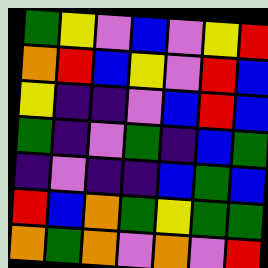[["green", "yellow", "violet", "blue", "violet", "yellow", "red"], ["orange", "red", "blue", "yellow", "violet", "red", "blue"], ["yellow", "indigo", "indigo", "violet", "blue", "red", "blue"], ["green", "indigo", "violet", "green", "indigo", "blue", "green"], ["indigo", "violet", "indigo", "indigo", "blue", "green", "blue"], ["red", "blue", "orange", "green", "yellow", "green", "green"], ["orange", "green", "orange", "violet", "orange", "violet", "red"]]